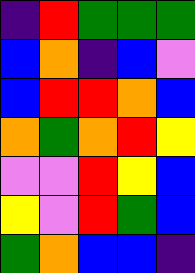[["indigo", "red", "green", "green", "green"], ["blue", "orange", "indigo", "blue", "violet"], ["blue", "red", "red", "orange", "blue"], ["orange", "green", "orange", "red", "yellow"], ["violet", "violet", "red", "yellow", "blue"], ["yellow", "violet", "red", "green", "blue"], ["green", "orange", "blue", "blue", "indigo"]]